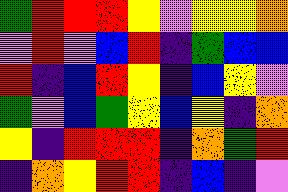[["green", "red", "red", "red", "yellow", "violet", "yellow", "yellow", "orange"], ["violet", "red", "violet", "blue", "red", "indigo", "green", "blue", "blue"], ["red", "indigo", "blue", "red", "yellow", "indigo", "blue", "yellow", "violet"], ["green", "violet", "blue", "green", "yellow", "blue", "yellow", "indigo", "orange"], ["yellow", "indigo", "red", "red", "red", "indigo", "orange", "green", "red"], ["indigo", "orange", "yellow", "red", "red", "indigo", "blue", "indigo", "violet"]]